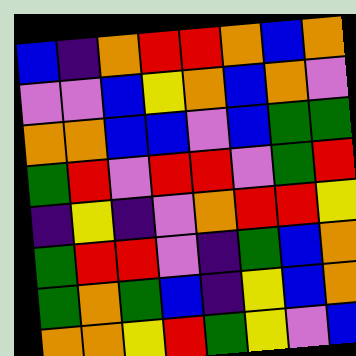[["blue", "indigo", "orange", "red", "red", "orange", "blue", "orange"], ["violet", "violet", "blue", "yellow", "orange", "blue", "orange", "violet"], ["orange", "orange", "blue", "blue", "violet", "blue", "green", "green"], ["green", "red", "violet", "red", "red", "violet", "green", "red"], ["indigo", "yellow", "indigo", "violet", "orange", "red", "red", "yellow"], ["green", "red", "red", "violet", "indigo", "green", "blue", "orange"], ["green", "orange", "green", "blue", "indigo", "yellow", "blue", "orange"], ["orange", "orange", "yellow", "red", "green", "yellow", "violet", "blue"]]